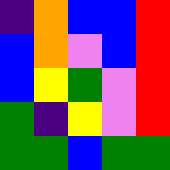[["indigo", "orange", "blue", "blue", "red"], ["blue", "orange", "violet", "blue", "red"], ["blue", "yellow", "green", "violet", "red"], ["green", "indigo", "yellow", "violet", "red"], ["green", "green", "blue", "green", "green"]]